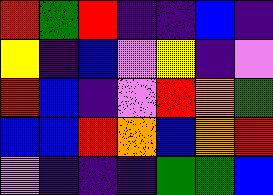[["red", "green", "red", "indigo", "indigo", "blue", "indigo"], ["yellow", "indigo", "blue", "violet", "yellow", "indigo", "violet"], ["red", "blue", "indigo", "violet", "red", "orange", "green"], ["blue", "blue", "red", "orange", "blue", "orange", "red"], ["violet", "indigo", "indigo", "indigo", "green", "green", "blue"]]